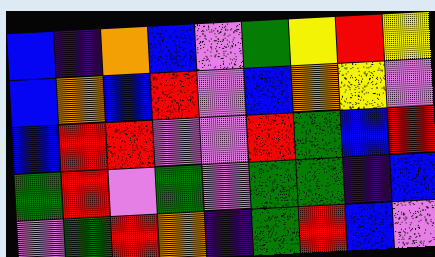[["blue", "indigo", "orange", "blue", "violet", "green", "yellow", "red", "yellow"], ["blue", "orange", "blue", "red", "violet", "blue", "orange", "yellow", "violet"], ["blue", "red", "red", "violet", "violet", "red", "green", "blue", "red"], ["green", "red", "violet", "green", "violet", "green", "green", "indigo", "blue"], ["violet", "green", "red", "orange", "indigo", "green", "red", "blue", "violet"]]